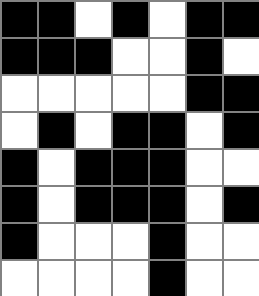[["black", "black", "white", "black", "white", "black", "black"], ["black", "black", "black", "white", "white", "black", "white"], ["white", "white", "white", "white", "white", "black", "black"], ["white", "black", "white", "black", "black", "white", "black"], ["black", "white", "black", "black", "black", "white", "white"], ["black", "white", "black", "black", "black", "white", "black"], ["black", "white", "white", "white", "black", "white", "white"], ["white", "white", "white", "white", "black", "white", "white"]]